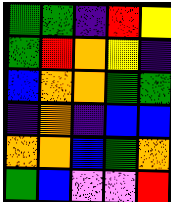[["green", "green", "indigo", "red", "yellow"], ["green", "red", "orange", "yellow", "indigo"], ["blue", "orange", "orange", "green", "green"], ["indigo", "orange", "indigo", "blue", "blue"], ["orange", "orange", "blue", "green", "orange"], ["green", "blue", "violet", "violet", "red"]]